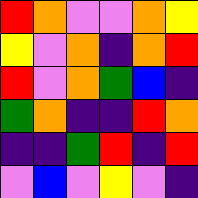[["red", "orange", "violet", "violet", "orange", "yellow"], ["yellow", "violet", "orange", "indigo", "orange", "red"], ["red", "violet", "orange", "green", "blue", "indigo"], ["green", "orange", "indigo", "indigo", "red", "orange"], ["indigo", "indigo", "green", "red", "indigo", "red"], ["violet", "blue", "violet", "yellow", "violet", "indigo"]]